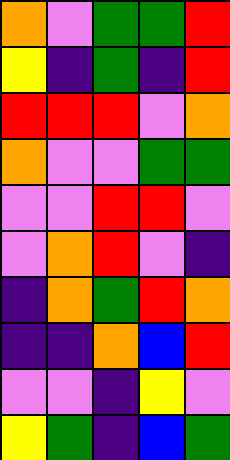[["orange", "violet", "green", "green", "red"], ["yellow", "indigo", "green", "indigo", "red"], ["red", "red", "red", "violet", "orange"], ["orange", "violet", "violet", "green", "green"], ["violet", "violet", "red", "red", "violet"], ["violet", "orange", "red", "violet", "indigo"], ["indigo", "orange", "green", "red", "orange"], ["indigo", "indigo", "orange", "blue", "red"], ["violet", "violet", "indigo", "yellow", "violet"], ["yellow", "green", "indigo", "blue", "green"]]